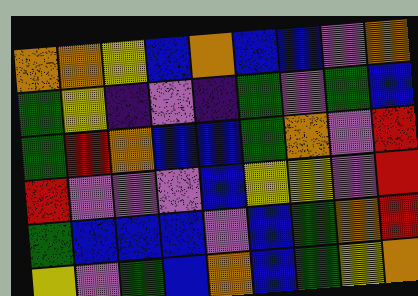[["orange", "orange", "yellow", "blue", "orange", "blue", "blue", "violet", "orange"], ["green", "yellow", "indigo", "violet", "indigo", "green", "violet", "green", "blue"], ["green", "red", "orange", "blue", "blue", "green", "orange", "violet", "red"], ["red", "violet", "violet", "violet", "blue", "yellow", "yellow", "violet", "red"], ["green", "blue", "blue", "blue", "violet", "blue", "green", "orange", "red"], ["yellow", "violet", "green", "blue", "orange", "blue", "green", "yellow", "orange"]]